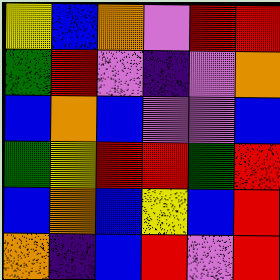[["yellow", "blue", "orange", "violet", "red", "red"], ["green", "red", "violet", "indigo", "violet", "orange"], ["blue", "orange", "blue", "violet", "violet", "blue"], ["green", "yellow", "red", "red", "green", "red"], ["blue", "orange", "blue", "yellow", "blue", "red"], ["orange", "indigo", "blue", "red", "violet", "red"]]